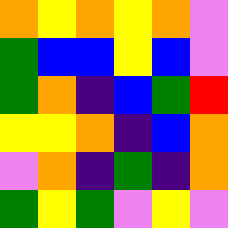[["orange", "yellow", "orange", "yellow", "orange", "violet"], ["green", "blue", "blue", "yellow", "blue", "violet"], ["green", "orange", "indigo", "blue", "green", "red"], ["yellow", "yellow", "orange", "indigo", "blue", "orange"], ["violet", "orange", "indigo", "green", "indigo", "orange"], ["green", "yellow", "green", "violet", "yellow", "violet"]]